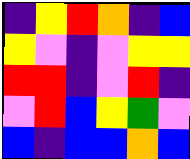[["indigo", "yellow", "red", "orange", "indigo", "blue"], ["yellow", "violet", "indigo", "violet", "yellow", "yellow"], ["red", "red", "indigo", "violet", "red", "indigo"], ["violet", "red", "blue", "yellow", "green", "violet"], ["blue", "indigo", "blue", "blue", "orange", "blue"]]